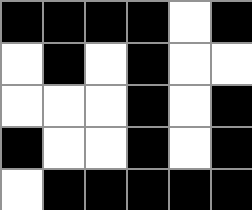[["black", "black", "black", "black", "white", "black"], ["white", "black", "white", "black", "white", "white"], ["white", "white", "white", "black", "white", "black"], ["black", "white", "white", "black", "white", "black"], ["white", "black", "black", "black", "black", "black"]]